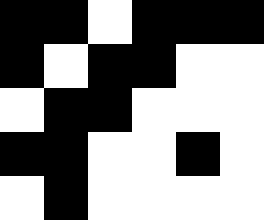[["black", "black", "white", "black", "black", "black"], ["black", "white", "black", "black", "white", "white"], ["white", "black", "black", "white", "white", "white"], ["black", "black", "white", "white", "black", "white"], ["white", "black", "white", "white", "white", "white"]]